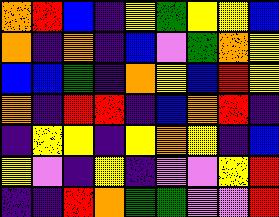[["orange", "red", "blue", "indigo", "yellow", "green", "yellow", "yellow", "blue"], ["orange", "indigo", "orange", "indigo", "blue", "violet", "green", "orange", "yellow"], ["blue", "blue", "green", "indigo", "orange", "yellow", "blue", "red", "yellow"], ["orange", "indigo", "red", "red", "indigo", "blue", "orange", "red", "indigo"], ["indigo", "yellow", "yellow", "indigo", "yellow", "orange", "yellow", "indigo", "blue"], ["yellow", "violet", "indigo", "yellow", "indigo", "violet", "violet", "yellow", "red"], ["indigo", "indigo", "red", "orange", "green", "green", "violet", "violet", "red"]]